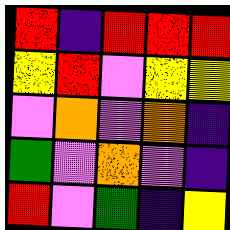[["red", "indigo", "red", "red", "red"], ["yellow", "red", "violet", "yellow", "yellow"], ["violet", "orange", "violet", "orange", "indigo"], ["green", "violet", "orange", "violet", "indigo"], ["red", "violet", "green", "indigo", "yellow"]]